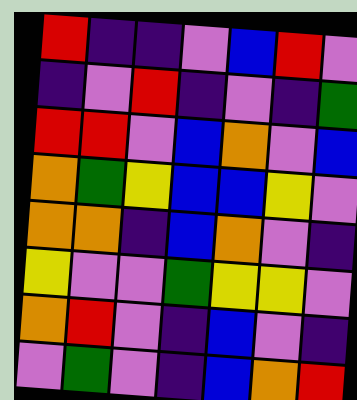[["red", "indigo", "indigo", "violet", "blue", "red", "violet"], ["indigo", "violet", "red", "indigo", "violet", "indigo", "green"], ["red", "red", "violet", "blue", "orange", "violet", "blue"], ["orange", "green", "yellow", "blue", "blue", "yellow", "violet"], ["orange", "orange", "indigo", "blue", "orange", "violet", "indigo"], ["yellow", "violet", "violet", "green", "yellow", "yellow", "violet"], ["orange", "red", "violet", "indigo", "blue", "violet", "indigo"], ["violet", "green", "violet", "indigo", "blue", "orange", "red"]]